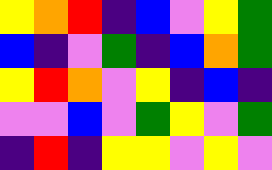[["yellow", "orange", "red", "indigo", "blue", "violet", "yellow", "green"], ["blue", "indigo", "violet", "green", "indigo", "blue", "orange", "green"], ["yellow", "red", "orange", "violet", "yellow", "indigo", "blue", "indigo"], ["violet", "violet", "blue", "violet", "green", "yellow", "violet", "green"], ["indigo", "red", "indigo", "yellow", "yellow", "violet", "yellow", "violet"]]